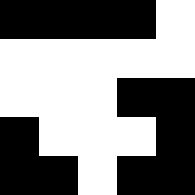[["black", "black", "black", "black", "white"], ["white", "white", "white", "white", "white"], ["white", "white", "white", "black", "black"], ["black", "white", "white", "white", "black"], ["black", "black", "white", "black", "black"]]